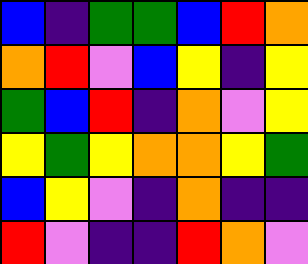[["blue", "indigo", "green", "green", "blue", "red", "orange"], ["orange", "red", "violet", "blue", "yellow", "indigo", "yellow"], ["green", "blue", "red", "indigo", "orange", "violet", "yellow"], ["yellow", "green", "yellow", "orange", "orange", "yellow", "green"], ["blue", "yellow", "violet", "indigo", "orange", "indigo", "indigo"], ["red", "violet", "indigo", "indigo", "red", "orange", "violet"]]